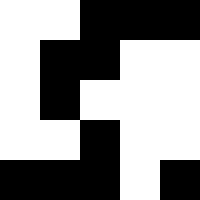[["white", "white", "black", "black", "black"], ["white", "black", "black", "white", "white"], ["white", "black", "white", "white", "white"], ["white", "white", "black", "white", "white"], ["black", "black", "black", "white", "black"]]